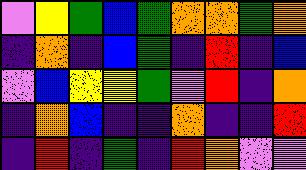[["violet", "yellow", "green", "blue", "green", "orange", "orange", "green", "orange"], ["indigo", "orange", "indigo", "blue", "green", "indigo", "red", "indigo", "blue"], ["violet", "blue", "yellow", "yellow", "green", "violet", "red", "indigo", "orange"], ["indigo", "orange", "blue", "indigo", "indigo", "orange", "indigo", "indigo", "red"], ["indigo", "red", "indigo", "green", "indigo", "red", "orange", "violet", "violet"]]